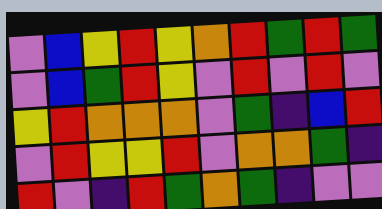[["violet", "blue", "yellow", "red", "yellow", "orange", "red", "green", "red", "green"], ["violet", "blue", "green", "red", "yellow", "violet", "red", "violet", "red", "violet"], ["yellow", "red", "orange", "orange", "orange", "violet", "green", "indigo", "blue", "red"], ["violet", "red", "yellow", "yellow", "red", "violet", "orange", "orange", "green", "indigo"], ["red", "violet", "indigo", "red", "green", "orange", "green", "indigo", "violet", "violet"]]